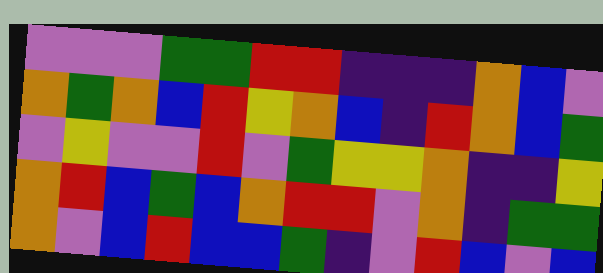[["violet", "violet", "violet", "green", "green", "red", "red", "indigo", "indigo", "indigo", "orange", "blue", "violet"], ["orange", "green", "orange", "blue", "red", "yellow", "orange", "blue", "indigo", "red", "orange", "blue", "green"], ["violet", "yellow", "violet", "violet", "red", "violet", "green", "yellow", "yellow", "orange", "indigo", "indigo", "yellow"], ["orange", "red", "blue", "green", "blue", "orange", "red", "red", "violet", "orange", "indigo", "green", "green"], ["orange", "violet", "blue", "red", "blue", "blue", "green", "indigo", "violet", "red", "blue", "violet", "blue"]]